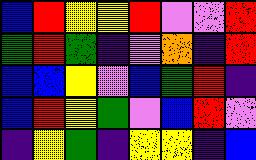[["blue", "red", "yellow", "yellow", "red", "violet", "violet", "red"], ["green", "red", "green", "indigo", "violet", "orange", "indigo", "red"], ["blue", "blue", "yellow", "violet", "blue", "green", "red", "indigo"], ["blue", "red", "yellow", "green", "violet", "blue", "red", "violet"], ["indigo", "yellow", "green", "indigo", "yellow", "yellow", "indigo", "blue"]]